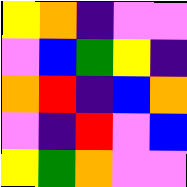[["yellow", "orange", "indigo", "violet", "violet"], ["violet", "blue", "green", "yellow", "indigo"], ["orange", "red", "indigo", "blue", "orange"], ["violet", "indigo", "red", "violet", "blue"], ["yellow", "green", "orange", "violet", "violet"]]